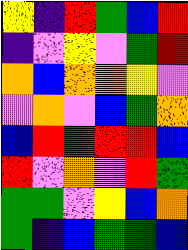[["yellow", "indigo", "red", "green", "blue", "red"], ["indigo", "violet", "yellow", "violet", "green", "red"], ["orange", "blue", "orange", "orange", "yellow", "violet"], ["violet", "orange", "violet", "blue", "green", "orange"], ["blue", "red", "green", "red", "red", "blue"], ["red", "violet", "orange", "violet", "red", "green"], ["green", "green", "violet", "yellow", "blue", "orange"], ["green", "indigo", "blue", "green", "green", "blue"]]